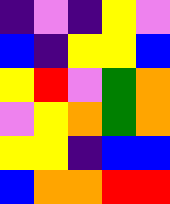[["indigo", "violet", "indigo", "yellow", "violet"], ["blue", "indigo", "yellow", "yellow", "blue"], ["yellow", "red", "violet", "green", "orange"], ["violet", "yellow", "orange", "green", "orange"], ["yellow", "yellow", "indigo", "blue", "blue"], ["blue", "orange", "orange", "red", "red"]]